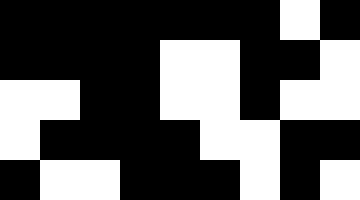[["black", "black", "black", "black", "black", "black", "black", "white", "black"], ["black", "black", "black", "black", "white", "white", "black", "black", "white"], ["white", "white", "black", "black", "white", "white", "black", "white", "white"], ["white", "black", "black", "black", "black", "white", "white", "black", "black"], ["black", "white", "white", "black", "black", "black", "white", "black", "white"]]